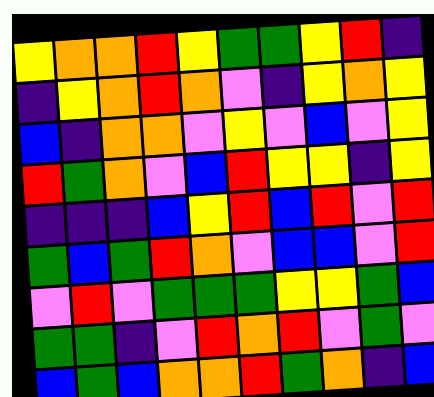[["yellow", "orange", "orange", "red", "yellow", "green", "green", "yellow", "red", "indigo"], ["indigo", "yellow", "orange", "red", "orange", "violet", "indigo", "yellow", "orange", "yellow"], ["blue", "indigo", "orange", "orange", "violet", "yellow", "violet", "blue", "violet", "yellow"], ["red", "green", "orange", "violet", "blue", "red", "yellow", "yellow", "indigo", "yellow"], ["indigo", "indigo", "indigo", "blue", "yellow", "red", "blue", "red", "violet", "red"], ["green", "blue", "green", "red", "orange", "violet", "blue", "blue", "violet", "red"], ["violet", "red", "violet", "green", "green", "green", "yellow", "yellow", "green", "blue"], ["green", "green", "indigo", "violet", "red", "orange", "red", "violet", "green", "violet"], ["blue", "green", "blue", "orange", "orange", "red", "green", "orange", "indigo", "blue"]]